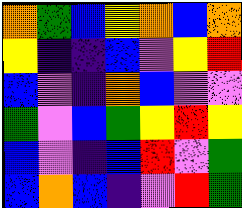[["orange", "green", "blue", "yellow", "orange", "blue", "orange"], ["yellow", "indigo", "indigo", "blue", "violet", "yellow", "red"], ["blue", "violet", "indigo", "orange", "blue", "violet", "violet"], ["green", "violet", "blue", "green", "yellow", "red", "yellow"], ["blue", "violet", "indigo", "blue", "red", "violet", "green"], ["blue", "orange", "blue", "indigo", "violet", "red", "green"]]